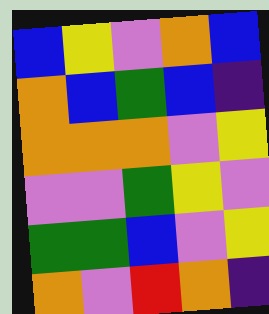[["blue", "yellow", "violet", "orange", "blue"], ["orange", "blue", "green", "blue", "indigo"], ["orange", "orange", "orange", "violet", "yellow"], ["violet", "violet", "green", "yellow", "violet"], ["green", "green", "blue", "violet", "yellow"], ["orange", "violet", "red", "orange", "indigo"]]